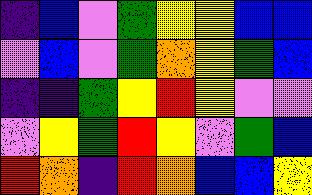[["indigo", "blue", "violet", "green", "yellow", "yellow", "blue", "blue"], ["violet", "blue", "violet", "green", "orange", "yellow", "green", "blue"], ["indigo", "indigo", "green", "yellow", "red", "yellow", "violet", "violet"], ["violet", "yellow", "green", "red", "yellow", "violet", "green", "blue"], ["red", "orange", "indigo", "red", "orange", "blue", "blue", "yellow"]]